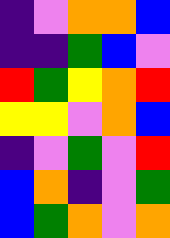[["indigo", "violet", "orange", "orange", "blue"], ["indigo", "indigo", "green", "blue", "violet"], ["red", "green", "yellow", "orange", "red"], ["yellow", "yellow", "violet", "orange", "blue"], ["indigo", "violet", "green", "violet", "red"], ["blue", "orange", "indigo", "violet", "green"], ["blue", "green", "orange", "violet", "orange"]]